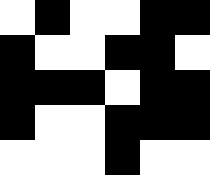[["white", "black", "white", "white", "black", "black"], ["black", "white", "white", "black", "black", "white"], ["black", "black", "black", "white", "black", "black"], ["black", "white", "white", "black", "black", "black"], ["white", "white", "white", "black", "white", "white"]]